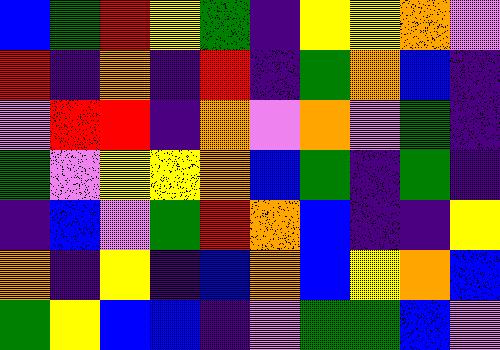[["blue", "green", "red", "yellow", "green", "indigo", "yellow", "yellow", "orange", "violet"], ["red", "indigo", "orange", "indigo", "red", "indigo", "green", "orange", "blue", "indigo"], ["violet", "red", "red", "indigo", "orange", "violet", "orange", "violet", "green", "indigo"], ["green", "violet", "yellow", "yellow", "orange", "blue", "green", "indigo", "green", "indigo"], ["indigo", "blue", "violet", "green", "red", "orange", "blue", "indigo", "indigo", "yellow"], ["orange", "indigo", "yellow", "indigo", "blue", "orange", "blue", "yellow", "orange", "blue"], ["green", "yellow", "blue", "blue", "indigo", "violet", "green", "green", "blue", "violet"]]